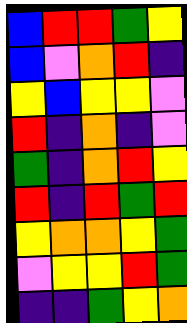[["blue", "red", "red", "green", "yellow"], ["blue", "violet", "orange", "red", "indigo"], ["yellow", "blue", "yellow", "yellow", "violet"], ["red", "indigo", "orange", "indigo", "violet"], ["green", "indigo", "orange", "red", "yellow"], ["red", "indigo", "red", "green", "red"], ["yellow", "orange", "orange", "yellow", "green"], ["violet", "yellow", "yellow", "red", "green"], ["indigo", "indigo", "green", "yellow", "orange"]]